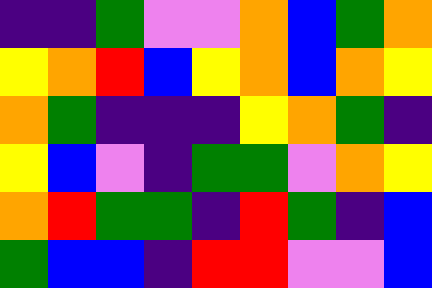[["indigo", "indigo", "green", "violet", "violet", "orange", "blue", "green", "orange"], ["yellow", "orange", "red", "blue", "yellow", "orange", "blue", "orange", "yellow"], ["orange", "green", "indigo", "indigo", "indigo", "yellow", "orange", "green", "indigo"], ["yellow", "blue", "violet", "indigo", "green", "green", "violet", "orange", "yellow"], ["orange", "red", "green", "green", "indigo", "red", "green", "indigo", "blue"], ["green", "blue", "blue", "indigo", "red", "red", "violet", "violet", "blue"]]